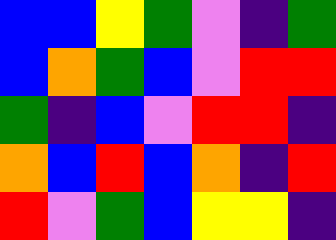[["blue", "blue", "yellow", "green", "violet", "indigo", "green"], ["blue", "orange", "green", "blue", "violet", "red", "red"], ["green", "indigo", "blue", "violet", "red", "red", "indigo"], ["orange", "blue", "red", "blue", "orange", "indigo", "red"], ["red", "violet", "green", "blue", "yellow", "yellow", "indigo"]]